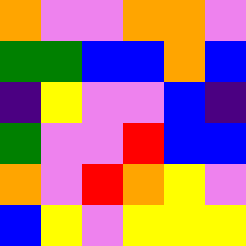[["orange", "violet", "violet", "orange", "orange", "violet"], ["green", "green", "blue", "blue", "orange", "blue"], ["indigo", "yellow", "violet", "violet", "blue", "indigo"], ["green", "violet", "violet", "red", "blue", "blue"], ["orange", "violet", "red", "orange", "yellow", "violet"], ["blue", "yellow", "violet", "yellow", "yellow", "yellow"]]